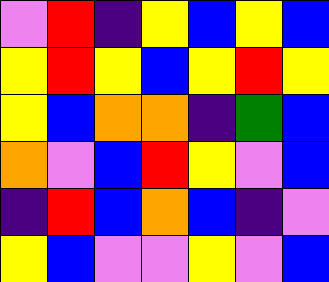[["violet", "red", "indigo", "yellow", "blue", "yellow", "blue"], ["yellow", "red", "yellow", "blue", "yellow", "red", "yellow"], ["yellow", "blue", "orange", "orange", "indigo", "green", "blue"], ["orange", "violet", "blue", "red", "yellow", "violet", "blue"], ["indigo", "red", "blue", "orange", "blue", "indigo", "violet"], ["yellow", "blue", "violet", "violet", "yellow", "violet", "blue"]]